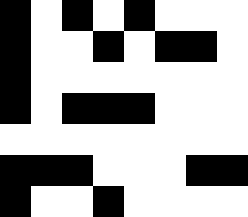[["black", "white", "black", "white", "black", "white", "white", "white"], ["black", "white", "white", "black", "white", "black", "black", "white"], ["black", "white", "white", "white", "white", "white", "white", "white"], ["black", "white", "black", "black", "black", "white", "white", "white"], ["white", "white", "white", "white", "white", "white", "white", "white"], ["black", "black", "black", "white", "white", "white", "black", "black"], ["black", "white", "white", "black", "white", "white", "white", "white"]]